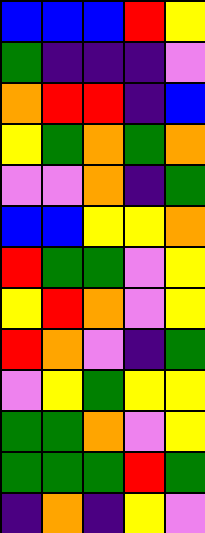[["blue", "blue", "blue", "red", "yellow"], ["green", "indigo", "indigo", "indigo", "violet"], ["orange", "red", "red", "indigo", "blue"], ["yellow", "green", "orange", "green", "orange"], ["violet", "violet", "orange", "indigo", "green"], ["blue", "blue", "yellow", "yellow", "orange"], ["red", "green", "green", "violet", "yellow"], ["yellow", "red", "orange", "violet", "yellow"], ["red", "orange", "violet", "indigo", "green"], ["violet", "yellow", "green", "yellow", "yellow"], ["green", "green", "orange", "violet", "yellow"], ["green", "green", "green", "red", "green"], ["indigo", "orange", "indigo", "yellow", "violet"]]